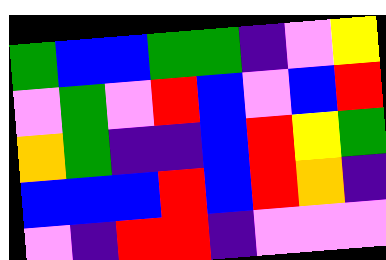[["green", "blue", "blue", "green", "green", "indigo", "violet", "yellow"], ["violet", "green", "violet", "red", "blue", "violet", "blue", "red"], ["orange", "green", "indigo", "indigo", "blue", "red", "yellow", "green"], ["blue", "blue", "blue", "red", "blue", "red", "orange", "indigo"], ["violet", "indigo", "red", "red", "indigo", "violet", "violet", "violet"]]